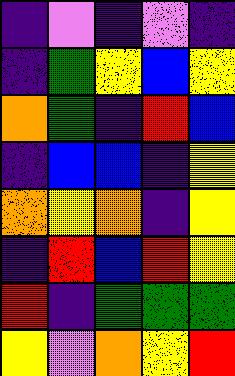[["indigo", "violet", "indigo", "violet", "indigo"], ["indigo", "green", "yellow", "blue", "yellow"], ["orange", "green", "indigo", "red", "blue"], ["indigo", "blue", "blue", "indigo", "yellow"], ["orange", "yellow", "orange", "indigo", "yellow"], ["indigo", "red", "blue", "red", "yellow"], ["red", "indigo", "green", "green", "green"], ["yellow", "violet", "orange", "yellow", "red"]]